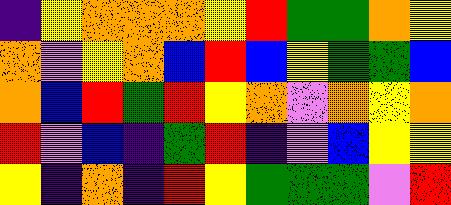[["indigo", "yellow", "orange", "orange", "orange", "yellow", "red", "green", "green", "orange", "yellow"], ["orange", "violet", "yellow", "orange", "blue", "red", "blue", "yellow", "green", "green", "blue"], ["orange", "blue", "red", "green", "red", "yellow", "orange", "violet", "orange", "yellow", "orange"], ["red", "violet", "blue", "indigo", "green", "red", "indigo", "violet", "blue", "yellow", "yellow"], ["yellow", "indigo", "orange", "indigo", "red", "yellow", "green", "green", "green", "violet", "red"]]